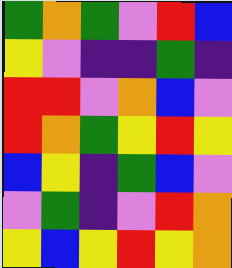[["green", "orange", "green", "violet", "red", "blue"], ["yellow", "violet", "indigo", "indigo", "green", "indigo"], ["red", "red", "violet", "orange", "blue", "violet"], ["red", "orange", "green", "yellow", "red", "yellow"], ["blue", "yellow", "indigo", "green", "blue", "violet"], ["violet", "green", "indigo", "violet", "red", "orange"], ["yellow", "blue", "yellow", "red", "yellow", "orange"]]